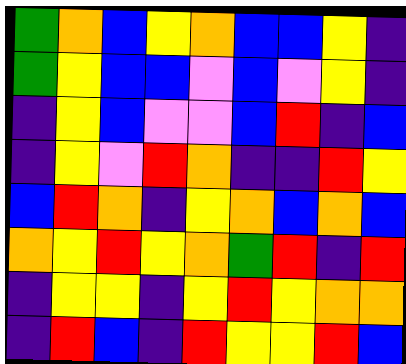[["green", "orange", "blue", "yellow", "orange", "blue", "blue", "yellow", "indigo"], ["green", "yellow", "blue", "blue", "violet", "blue", "violet", "yellow", "indigo"], ["indigo", "yellow", "blue", "violet", "violet", "blue", "red", "indigo", "blue"], ["indigo", "yellow", "violet", "red", "orange", "indigo", "indigo", "red", "yellow"], ["blue", "red", "orange", "indigo", "yellow", "orange", "blue", "orange", "blue"], ["orange", "yellow", "red", "yellow", "orange", "green", "red", "indigo", "red"], ["indigo", "yellow", "yellow", "indigo", "yellow", "red", "yellow", "orange", "orange"], ["indigo", "red", "blue", "indigo", "red", "yellow", "yellow", "red", "blue"]]